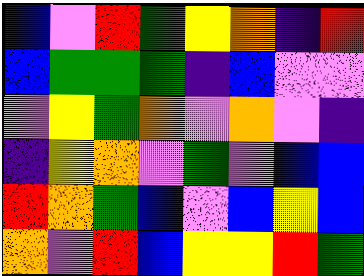[["blue", "violet", "red", "green", "yellow", "orange", "indigo", "red"], ["blue", "green", "green", "green", "indigo", "blue", "violet", "violet"], ["violet", "yellow", "green", "orange", "violet", "orange", "violet", "indigo"], ["indigo", "yellow", "orange", "violet", "green", "violet", "blue", "blue"], ["red", "orange", "green", "blue", "violet", "blue", "yellow", "blue"], ["orange", "violet", "red", "blue", "yellow", "yellow", "red", "green"]]